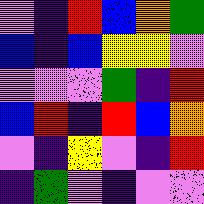[["violet", "indigo", "red", "blue", "orange", "green"], ["blue", "indigo", "blue", "yellow", "yellow", "violet"], ["violet", "violet", "violet", "green", "indigo", "red"], ["blue", "red", "indigo", "red", "blue", "orange"], ["violet", "indigo", "yellow", "violet", "indigo", "red"], ["indigo", "green", "violet", "indigo", "violet", "violet"]]